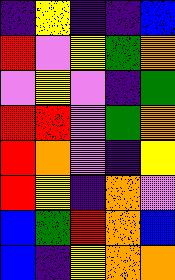[["indigo", "yellow", "indigo", "indigo", "blue"], ["red", "violet", "yellow", "green", "orange"], ["violet", "yellow", "violet", "indigo", "green"], ["red", "red", "violet", "green", "orange"], ["red", "orange", "violet", "indigo", "yellow"], ["red", "yellow", "indigo", "orange", "violet"], ["blue", "green", "red", "orange", "blue"], ["blue", "indigo", "yellow", "orange", "orange"]]